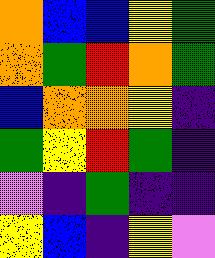[["orange", "blue", "blue", "yellow", "green"], ["orange", "green", "red", "orange", "green"], ["blue", "orange", "orange", "yellow", "indigo"], ["green", "yellow", "red", "green", "indigo"], ["violet", "indigo", "green", "indigo", "indigo"], ["yellow", "blue", "indigo", "yellow", "violet"]]